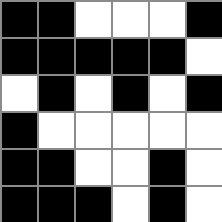[["black", "black", "white", "white", "white", "black"], ["black", "black", "black", "black", "black", "white"], ["white", "black", "white", "black", "white", "black"], ["black", "white", "white", "white", "white", "white"], ["black", "black", "white", "white", "black", "white"], ["black", "black", "black", "white", "black", "white"]]